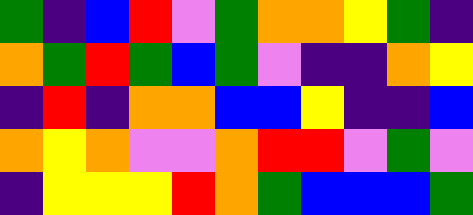[["green", "indigo", "blue", "red", "violet", "green", "orange", "orange", "yellow", "green", "indigo"], ["orange", "green", "red", "green", "blue", "green", "violet", "indigo", "indigo", "orange", "yellow"], ["indigo", "red", "indigo", "orange", "orange", "blue", "blue", "yellow", "indigo", "indigo", "blue"], ["orange", "yellow", "orange", "violet", "violet", "orange", "red", "red", "violet", "green", "violet"], ["indigo", "yellow", "yellow", "yellow", "red", "orange", "green", "blue", "blue", "blue", "green"]]